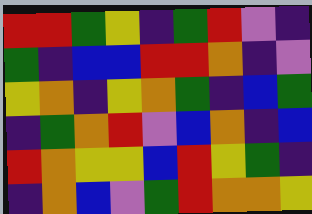[["red", "red", "green", "yellow", "indigo", "green", "red", "violet", "indigo"], ["green", "indigo", "blue", "blue", "red", "red", "orange", "indigo", "violet"], ["yellow", "orange", "indigo", "yellow", "orange", "green", "indigo", "blue", "green"], ["indigo", "green", "orange", "red", "violet", "blue", "orange", "indigo", "blue"], ["red", "orange", "yellow", "yellow", "blue", "red", "yellow", "green", "indigo"], ["indigo", "orange", "blue", "violet", "green", "red", "orange", "orange", "yellow"]]